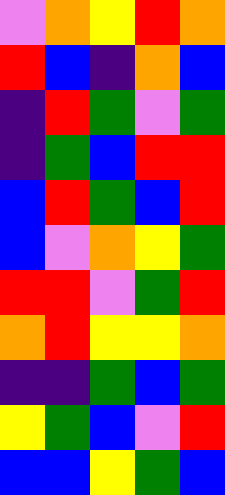[["violet", "orange", "yellow", "red", "orange"], ["red", "blue", "indigo", "orange", "blue"], ["indigo", "red", "green", "violet", "green"], ["indigo", "green", "blue", "red", "red"], ["blue", "red", "green", "blue", "red"], ["blue", "violet", "orange", "yellow", "green"], ["red", "red", "violet", "green", "red"], ["orange", "red", "yellow", "yellow", "orange"], ["indigo", "indigo", "green", "blue", "green"], ["yellow", "green", "blue", "violet", "red"], ["blue", "blue", "yellow", "green", "blue"]]